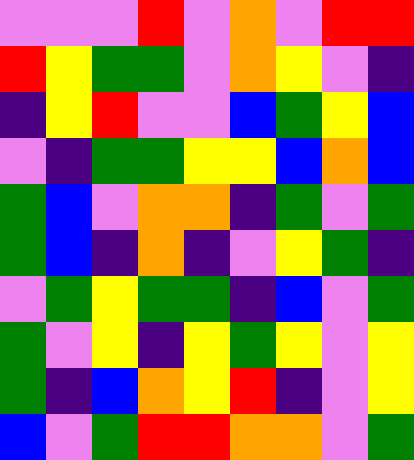[["violet", "violet", "violet", "red", "violet", "orange", "violet", "red", "red"], ["red", "yellow", "green", "green", "violet", "orange", "yellow", "violet", "indigo"], ["indigo", "yellow", "red", "violet", "violet", "blue", "green", "yellow", "blue"], ["violet", "indigo", "green", "green", "yellow", "yellow", "blue", "orange", "blue"], ["green", "blue", "violet", "orange", "orange", "indigo", "green", "violet", "green"], ["green", "blue", "indigo", "orange", "indigo", "violet", "yellow", "green", "indigo"], ["violet", "green", "yellow", "green", "green", "indigo", "blue", "violet", "green"], ["green", "violet", "yellow", "indigo", "yellow", "green", "yellow", "violet", "yellow"], ["green", "indigo", "blue", "orange", "yellow", "red", "indigo", "violet", "yellow"], ["blue", "violet", "green", "red", "red", "orange", "orange", "violet", "green"]]